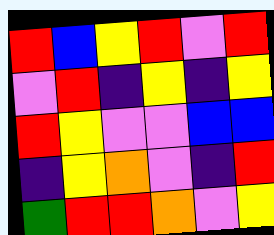[["red", "blue", "yellow", "red", "violet", "red"], ["violet", "red", "indigo", "yellow", "indigo", "yellow"], ["red", "yellow", "violet", "violet", "blue", "blue"], ["indigo", "yellow", "orange", "violet", "indigo", "red"], ["green", "red", "red", "orange", "violet", "yellow"]]